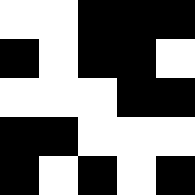[["white", "white", "black", "black", "black"], ["black", "white", "black", "black", "white"], ["white", "white", "white", "black", "black"], ["black", "black", "white", "white", "white"], ["black", "white", "black", "white", "black"]]